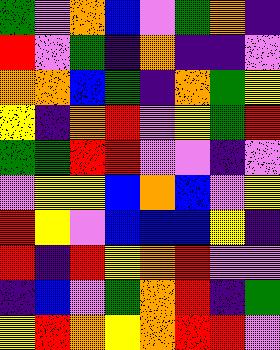[["green", "violet", "orange", "blue", "violet", "green", "orange", "indigo"], ["red", "violet", "green", "indigo", "orange", "indigo", "indigo", "violet"], ["orange", "orange", "blue", "green", "indigo", "orange", "green", "yellow"], ["yellow", "indigo", "orange", "red", "violet", "yellow", "green", "red"], ["green", "green", "red", "red", "violet", "violet", "indigo", "violet"], ["violet", "yellow", "yellow", "blue", "orange", "blue", "violet", "yellow"], ["red", "yellow", "violet", "blue", "blue", "blue", "yellow", "indigo"], ["red", "indigo", "red", "yellow", "orange", "red", "violet", "violet"], ["indigo", "blue", "violet", "green", "orange", "red", "indigo", "green"], ["yellow", "red", "orange", "yellow", "orange", "red", "red", "violet"]]